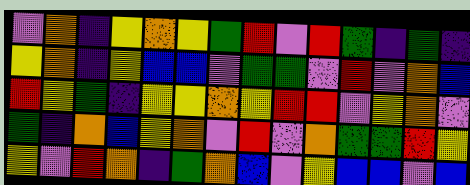[["violet", "orange", "indigo", "yellow", "orange", "yellow", "green", "red", "violet", "red", "green", "indigo", "green", "indigo"], ["yellow", "orange", "indigo", "yellow", "blue", "blue", "violet", "green", "green", "violet", "red", "violet", "orange", "blue"], ["red", "yellow", "green", "indigo", "yellow", "yellow", "orange", "yellow", "red", "red", "violet", "yellow", "orange", "violet"], ["green", "indigo", "orange", "blue", "yellow", "orange", "violet", "red", "violet", "orange", "green", "green", "red", "yellow"], ["yellow", "violet", "red", "orange", "indigo", "green", "orange", "blue", "violet", "yellow", "blue", "blue", "violet", "blue"]]